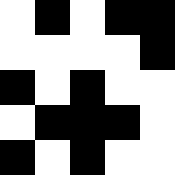[["white", "black", "white", "black", "black"], ["white", "white", "white", "white", "black"], ["black", "white", "black", "white", "white"], ["white", "black", "black", "black", "white"], ["black", "white", "black", "white", "white"]]